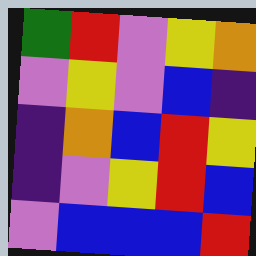[["green", "red", "violet", "yellow", "orange"], ["violet", "yellow", "violet", "blue", "indigo"], ["indigo", "orange", "blue", "red", "yellow"], ["indigo", "violet", "yellow", "red", "blue"], ["violet", "blue", "blue", "blue", "red"]]